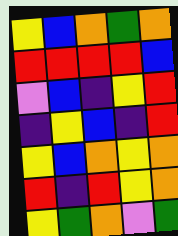[["yellow", "blue", "orange", "green", "orange"], ["red", "red", "red", "red", "blue"], ["violet", "blue", "indigo", "yellow", "red"], ["indigo", "yellow", "blue", "indigo", "red"], ["yellow", "blue", "orange", "yellow", "orange"], ["red", "indigo", "red", "yellow", "orange"], ["yellow", "green", "orange", "violet", "green"]]